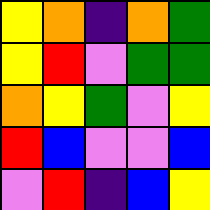[["yellow", "orange", "indigo", "orange", "green"], ["yellow", "red", "violet", "green", "green"], ["orange", "yellow", "green", "violet", "yellow"], ["red", "blue", "violet", "violet", "blue"], ["violet", "red", "indigo", "blue", "yellow"]]